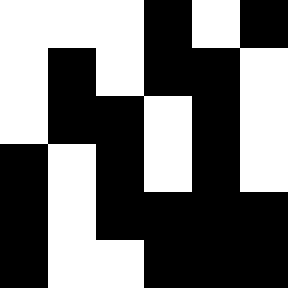[["white", "white", "white", "black", "white", "black"], ["white", "black", "white", "black", "black", "white"], ["white", "black", "black", "white", "black", "white"], ["black", "white", "black", "white", "black", "white"], ["black", "white", "black", "black", "black", "black"], ["black", "white", "white", "black", "black", "black"]]